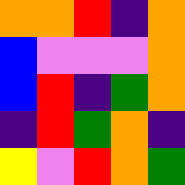[["orange", "orange", "red", "indigo", "orange"], ["blue", "violet", "violet", "violet", "orange"], ["blue", "red", "indigo", "green", "orange"], ["indigo", "red", "green", "orange", "indigo"], ["yellow", "violet", "red", "orange", "green"]]